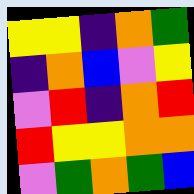[["yellow", "yellow", "indigo", "orange", "green"], ["indigo", "orange", "blue", "violet", "yellow"], ["violet", "red", "indigo", "orange", "red"], ["red", "yellow", "yellow", "orange", "orange"], ["violet", "green", "orange", "green", "blue"]]